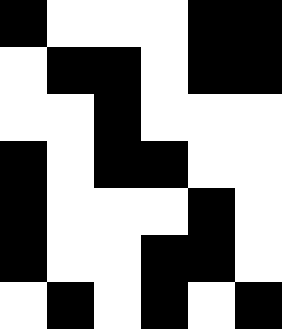[["black", "white", "white", "white", "black", "black"], ["white", "black", "black", "white", "black", "black"], ["white", "white", "black", "white", "white", "white"], ["black", "white", "black", "black", "white", "white"], ["black", "white", "white", "white", "black", "white"], ["black", "white", "white", "black", "black", "white"], ["white", "black", "white", "black", "white", "black"]]